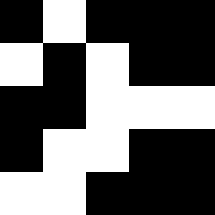[["black", "white", "black", "black", "black"], ["white", "black", "white", "black", "black"], ["black", "black", "white", "white", "white"], ["black", "white", "white", "black", "black"], ["white", "white", "black", "black", "black"]]